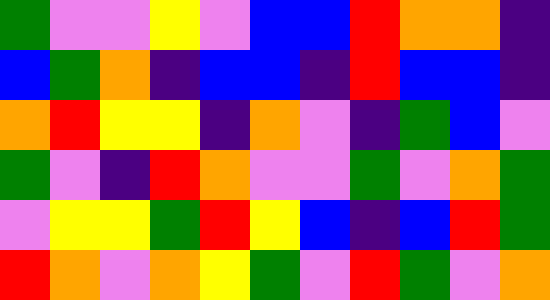[["green", "violet", "violet", "yellow", "violet", "blue", "blue", "red", "orange", "orange", "indigo"], ["blue", "green", "orange", "indigo", "blue", "blue", "indigo", "red", "blue", "blue", "indigo"], ["orange", "red", "yellow", "yellow", "indigo", "orange", "violet", "indigo", "green", "blue", "violet"], ["green", "violet", "indigo", "red", "orange", "violet", "violet", "green", "violet", "orange", "green"], ["violet", "yellow", "yellow", "green", "red", "yellow", "blue", "indigo", "blue", "red", "green"], ["red", "orange", "violet", "orange", "yellow", "green", "violet", "red", "green", "violet", "orange"]]